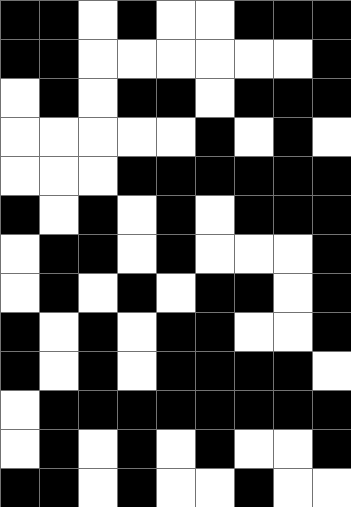[["black", "black", "white", "black", "white", "white", "black", "black", "black"], ["black", "black", "white", "white", "white", "white", "white", "white", "black"], ["white", "black", "white", "black", "black", "white", "black", "black", "black"], ["white", "white", "white", "white", "white", "black", "white", "black", "white"], ["white", "white", "white", "black", "black", "black", "black", "black", "black"], ["black", "white", "black", "white", "black", "white", "black", "black", "black"], ["white", "black", "black", "white", "black", "white", "white", "white", "black"], ["white", "black", "white", "black", "white", "black", "black", "white", "black"], ["black", "white", "black", "white", "black", "black", "white", "white", "black"], ["black", "white", "black", "white", "black", "black", "black", "black", "white"], ["white", "black", "black", "black", "black", "black", "black", "black", "black"], ["white", "black", "white", "black", "white", "black", "white", "white", "black"], ["black", "black", "white", "black", "white", "white", "black", "white", "white"]]